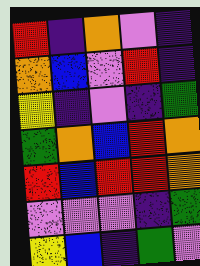[["red", "indigo", "orange", "violet", "indigo"], ["orange", "blue", "violet", "red", "indigo"], ["yellow", "indigo", "violet", "indigo", "green"], ["green", "orange", "blue", "red", "orange"], ["red", "blue", "red", "red", "orange"], ["violet", "violet", "violet", "indigo", "green"], ["yellow", "blue", "indigo", "green", "violet"]]